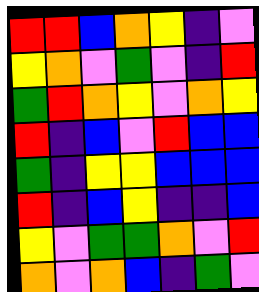[["red", "red", "blue", "orange", "yellow", "indigo", "violet"], ["yellow", "orange", "violet", "green", "violet", "indigo", "red"], ["green", "red", "orange", "yellow", "violet", "orange", "yellow"], ["red", "indigo", "blue", "violet", "red", "blue", "blue"], ["green", "indigo", "yellow", "yellow", "blue", "blue", "blue"], ["red", "indigo", "blue", "yellow", "indigo", "indigo", "blue"], ["yellow", "violet", "green", "green", "orange", "violet", "red"], ["orange", "violet", "orange", "blue", "indigo", "green", "violet"]]